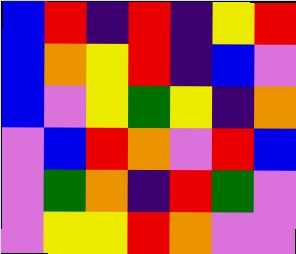[["blue", "red", "indigo", "red", "indigo", "yellow", "red"], ["blue", "orange", "yellow", "red", "indigo", "blue", "violet"], ["blue", "violet", "yellow", "green", "yellow", "indigo", "orange"], ["violet", "blue", "red", "orange", "violet", "red", "blue"], ["violet", "green", "orange", "indigo", "red", "green", "violet"], ["violet", "yellow", "yellow", "red", "orange", "violet", "violet"]]